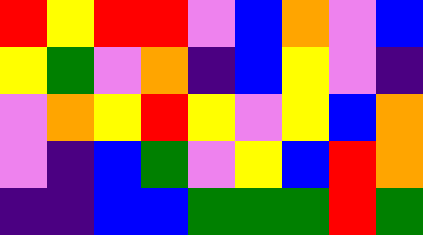[["red", "yellow", "red", "red", "violet", "blue", "orange", "violet", "blue"], ["yellow", "green", "violet", "orange", "indigo", "blue", "yellow", "violet", "indigo"], ["violet", "orange", "yellow", "red", "yellow", "violet", "yellow", "blue", "orange"], ["violet", "indigo", "blue", "green", "violet", "yellow", "blue", "red", "orange"], ["indigo", "indigo", "blue", "blue", "green", "green", "green", "red", "green"]]